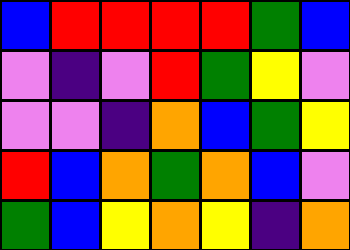[["blue", "red", "red", "red", "red", "green", "blue"], ["violet", "indigo", "violet", "red", "green", "yellow", "violet"], ["violet", "violet", "indigo", "orange", "blue", "green", "yellow"], ["red", "blue", "orange", "green", "orange", "blue", "violet"], ["green", "blue", "yellow", "orange", "yellow", "indigo", "orange"]]